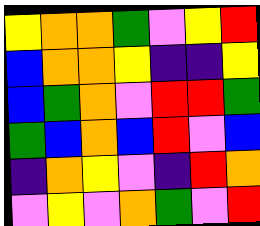[["yellow", "orange", "orange", "green", "violet", "yellow", "red"], ["blue", "orange", "orange", "yellow", "indigo", "indigo", "yellow"], ["blue", "green", "orange", "violet", "red", "red", "green"], ["green", "blue", "orange", "blue", "red", "violet", "blue"], ["indigo", "orange", "yellow", "violet", "indigo", "red", "orange"], ["violet", "yellow", "violet", "orange", "green", "violet", "red"]]